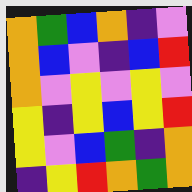[["orange", "green", "blue", "orange", "indigo", "violet"], ["orange", "blue", "violet", "indigo", "blue", "red"], ["orange", "violet", "yellow", "violet", "yellow", "violet"], ["yellow", "indigo", "yellow", "blue", "yellow", "red"], ["yellow", "violet", "blue", "green", "indigo", "orange"], ["indigo", "yellow", "red", "orange", "green", "orange"]]